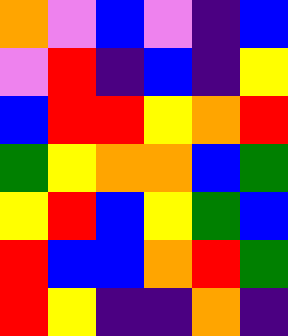[["orange", "violet", "blue", "violet", "indigo", "blue"], ["violet", "red", "indigo", "blue", "indigo", "yellow"], ["blue", "red", "red", "yellow", "orange", "red"], ["green", "yellow", "orange", "orange", "blue", "green"], ["yellow", "red", "blue", "yellow", "green", "blue"], ["red", "blue", "blue", "orange", "red", "green"], ["red", "yellow", "indigo", "indigo", "orange", "indigo"]]